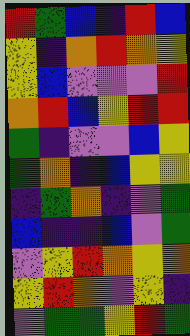[["red", "green", "blue", "indigo", "red", "blue"], ["yellow", "indigo", "orange", "red", "orange", "yellow"], ["yellow", "blue", "violet", "violet", "violet", "red"], ["orange", "red", "blue", "yellow", "red", "red"], ["green", "indigo", "violet", "violet", "blue", "yellow"], ["green", "orange", "indigo", "blue", "yellow", "yellow"], ["indigo", "green", "orange", "indigo", "violet", "green"], ["blue", "indigo", "indigo", "blue", "violet", "green"], ["violet", "yellow", "red", "orange", "yellow", "orange"], ["yellow", "red", "orange", "violet", "yellow", "indigo"], ["violet", "green", "green", "yellow", "red", "green"]]